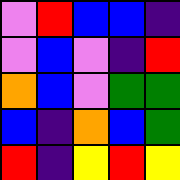[["violet", "red", "blue", "blue", "indigo"], ["violet", "blue", "violet", "indigo", "red"], ["orange", "blue", "violet", "green", "green"], ["blue", "indigo", "orange", "blue", "green"], ["red", "indigo", "yellow", "red", "yellow"]]